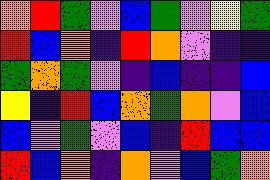[["orange", "red", "green", "violet", "blue", "green", "violet", "yellow", "green"], ["red", "blue", "orange", "indigo", "red", "orange", "violet", "indigo", "indigo"], ["green", "orange", "green", "violet", "indigo", "blue", "indigo", "indigo", "blue"], ["yellow", "indigo", "red", "blue", "orange", "green", "orange", "violet", "blue"], ["blue", "violet", "green", "violet", "blue", "indigo", "red", "blue", "blue"], ["red", "blue", "orange", "indigo", "orange", "violet", "blue", "green", "orange"]]